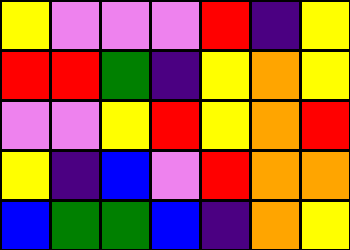[["yellow", "violet", "violet", "violet", "red", "indigo", "yellow"], ["red", "red", "green", "indigo", "yellow", "orange", "yellow"], ["violet", "violet", "yellow", "red", "yellow", "orange", "red"], ["yellow", "indigo", "blue", "violet", "red", "orange", "orange"], ["blue", "green", "green", "blue", "indigo", "orange", "yellow"]]